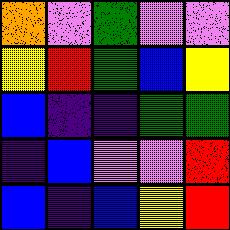[["orange", "violet", "green", "violet", "violet"], ["yellow", "red", "green", "blue", "yellow"], ["blue", "indigo", "indigo", "green", "green"], ["indigo", "blue", "violet", "violet", "red"], ["blue", "indigo", "blue", "yellow", "red"]]